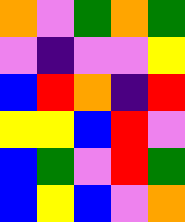[["orange", "violet", "green", "orange", "green"], ["violet", "indigo", "violet", "violet", "yellow"], ["blue", "red", "orange", "indigo", "red"], ["yellow", "yellow", "blue", "red", "violet"], ["blue", "green", "violet", "red", "green"], ["blue", "yellow", "blue", "violet", "orange"]]